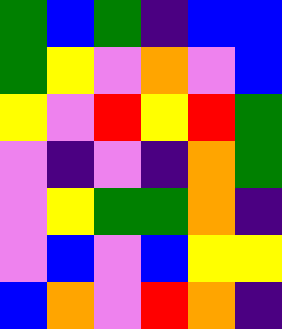[["green", "blue", "green", "indigo", "blue", "blue"], ["green", "yellow", "violet", "orange", "violet", "blue"], ["yellow", "violet", "red", "yellow", "red", "green"], ["violet", "indigo", "violet", "indigo", "orange", "green"], ["violet", "yellow", "green", "green", "orange", "indigo"], ["violet", "blue", "violet", "blue", "yellow", "yellow"], ["blue", "orange", "violet", "red", "orange", "indigo"]]